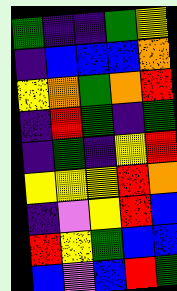[["green", "indigo", "indigo", "green", "yellow"], ["indigo", "blue", "blue", "blue", "orange"], ["yellow", "orange", "green", "orange", "red"], ["indigo", "red", "green", "indigo", "green"], ["indigo", "green", "indigo", "yellow", "red"], ["yellow", "yellow", "yellow", "red", "orange"], ["indigo", "violet", "yellow", "red", "blue"], ["red", "yellow", "green", "blue", "blue"], ["blue", "violet", "blue", "red", "green"]]